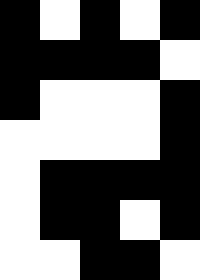[["black", "white", "black", "white", "black"], ["black", "black", "black", "black", "white"], ["black", "white", "white", "white", "black"], ["white", "white", "white", "white", "black"], ["white", "black", "black", "black", "black"], ["white", "black", "black", "white", "black"], ["white", "white", "black", "black", "white"]]